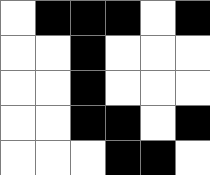[["white", "black", "black", "black", "white", "black"], ["white", "white", "black", "white", "white", "white"], ["white", "white", "black", "white", "white", "white"], ["white", "white", "black", "black", "white", "black"], ["white", "white", "white", "black", "black", "white"]]